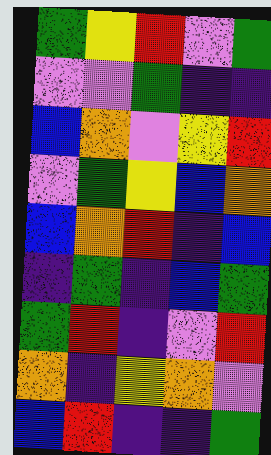[["green", "yellow", "red", "violet", "green"], ["violet", "violet", "green", "indigo", "indigo"], ["blue", "orange", "violet", "yellow", "red"], ["violet", "green", "yellow", "blue", "orange"], ["blue", "orange", "red", "indigo", "blue"], ["indigo", "green", "indigo", "blue", "green"], ["green", "red", "indigo", "violet", "red"], ["orange", "indigo", "yellow", "orange", "violet"], ["blue", "red", "indigo", "indigo", "green"]]